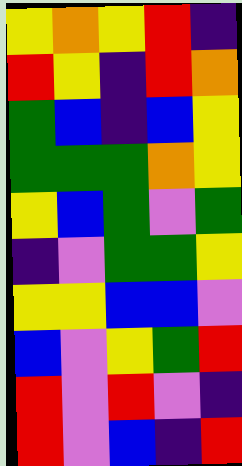[["yellow", "orange", "yellow", "red", "indigo"], ["red", "yellow", "indigo", "red", "orange"], ["green", "blue", "indigo", "blue", "yellow"], ["green", "green", "green", "orange", "yellow"], ["yellow", "blue", "green", "violet", "green"], ["indigo", "violet", "green", "green", "yellow"], ["yellow", "yellow", "blue", "blue", "violet"], ["blue", "violet", "yellow", "green", "red"], ["red", "violet", "red", "violet", "indigo"], ["red", "violet", "blue", "indigo", "red"]]